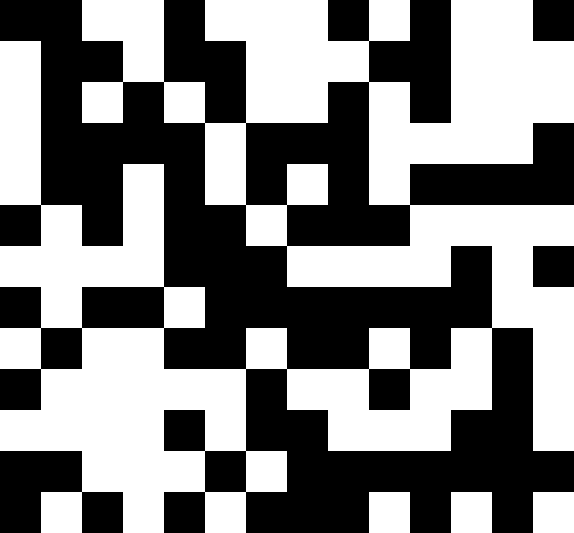[["black", "black", "white", "white", "black", "white", "white", "white", "black", "white", "black", "white", "white", "black"], ["white", "black", "black", "white", "black", "black", "white", "white", "white", "black", "black", "white", "white", "white"], ["white", "black", "white", "black", "white", "black", "white", "white", "black", "white", "black", "white", "white", "white"], ["white", "black", "black", "black", "black", "white", "black", "black", "black", "white", "white", "white", "white", "black"], ["white", "black", "black", "white", "black", "white", "black", "white", "black", "white", "black", "black", "black", "black"], ["black", "white", "black", "white", "black", "black", "white", "black", "black", "black", "white", "white", "white", "white"], ["white", "white", "white", "white", "black", "black", "black", "white", "white", "white", "white", "black", "white", "black"], ["black", "white", "black", "black", "white", "black", "black", "black", "black", "black", "black", "black", "white", "white"], ["white", "black", "white", "white", "black", "black", "white", "black", "black", "white", "black", "white", "black", "white"], ["black", "white", "white", "white", "white", "white", "black", "white", "white", "black", "white", "white", "black", "white"], ["white", "white", "white", "white", "black", "white", "black", "black", "white", "white", "white", "black", "black", "white"], ["black", "black", "white", "white", "white", "black", "white", "black", "black", "black", "black", "black", "black", "black"], ["black", "white", "black", "white", "black", "white", "black", "black", "black", "white", "black", "white", "black", "white"]]